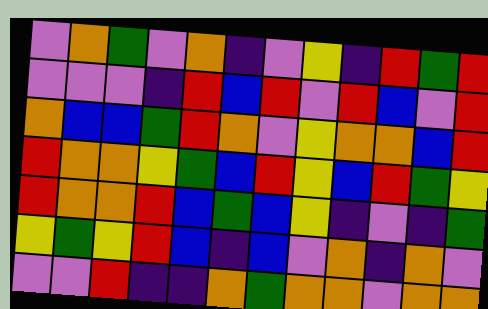[["violet", "orange", "green", "violet", "orange", "indigo", "violet", "yellow", "indigo", "red", "green", "red"], ["violet", "violet", "violet", "indigo", "red", "blue", "red", "violet", "red", "blue", "violet", "red"], ["orange", "blue", "blue", "green", "red", "orange", "violet", "yellow", "orange", "orange", "blue", "red"], ["red", "orange", "orange", "yellow", "green", "blue", "red", "yellow", "blue", "red", "green", "yellow"], ["red", "orange", "orange", "red", "blue", "green", "blue", "yellow", "indigo", "violet", "indigo", "green"], ["yellow", "green", "yellow", "red", "blue", "indigo", "blue", "violet", "orange", "indigo", "orange", "violet"], ["violet", "violet", "red", "indigo", "indigo", "orange", "green", "orange", "orange", "violet", "orange", "orange"]]